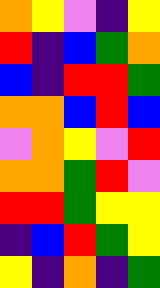[["orange", "yellow", "violet", "indigo", "yellow"], ["red", "indigo", "blue", "green", "orange"], ["blue", "indigo", "red", "red", "green"], ["orange", "orange", "blue", "red", "blue"], ["violet", "orange", "yellow", "violet", "red"], ["orange", "orange", "green", "red", "violet"], ["red", "red", "green", "yellow", "yellow"], ["indigo", "blue", "red", "green", "yellow"], ["yellow", "indigo", "orange", "indigo", "green"]]